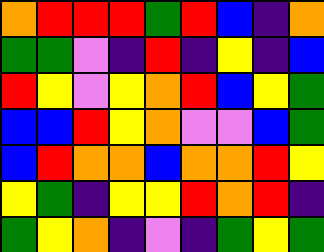[["orange", "red", "red", "red", "green", "red", "blue", "indigo", "orange"], ["green", "green", "violet", "indigo", "red", "indigo", "yellow", "indigo", "blue"], ["red", "yellow", "violet", "yellow", "orange", "red", "blue", "yellow", "green"], ["blue", "blue", "red", "yellow", "orange", "violet", "violet", "blue", "green"], ["blue", "red", "orange", "orange", "blue", "orange", "orange", "red", "yellow"], ["yellow", "green", "indigo", "yellow", "yellow", "red", "orange", "red", "indigo"], ["green", "yellow", "orange", "indigo", "violet", "indigo", "green", "yellow", "green"]]